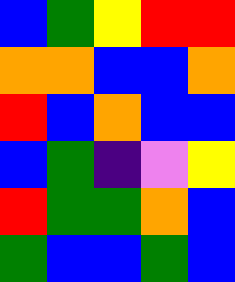[["blue", "green", "yellow", "red", "red"], ["orange", "orange", "blue", "blue", "orange"], ["red", "blue", "orange", "blue", "blue"], ["blue", "green", "indigo", "violet", "yellow"], ["red", "green", "green", "orange", "blue"], ["green", "blue", "blue", "green", "blue"]]